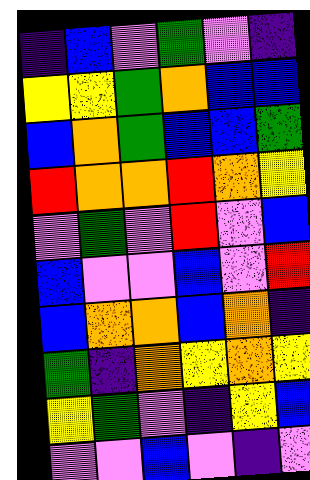[["indigo", "blue", "violet", "green", "violet", "indigo"], ["yellow", "yellow", "green", "orange", "blue", "blue"], ["blue", "orange", "green", "blue", "blue", "green"], ["red", "orange", "orange", "red", "orange", "yellow"], ["violet", "green", "violet", "red", "violet", "blue"], ["blue", "violet", "violet", "blue", "violet", "red"], ["blue", "orange", "orange", "blue", "orange", "indigo"], ["green", "indigo", "orange", "yellow", "orange", "yellow"], ["yellow", "green", "violet", "indigo", "yellow", "blue"], ["violet", "violet", "blue", "violet", "indigo", "violet"]]